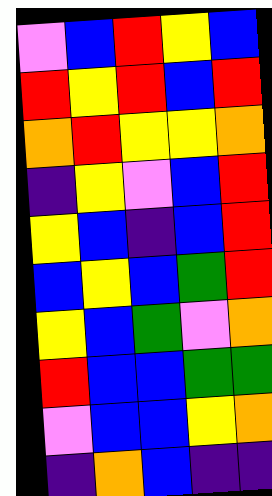[["violet", "blue", "red", "yellow", "blue"], ["red", "yellow", "red", "blue", "red"], ["orange", "red", "yellow", "yellow", "orange"], ["indigo", "yellow", "violet", "blue", "red"], ["yellow", "blue", "indigo", "blue", "red"], ["blue", "yellow", "blue", "green", "red"], ["yellow", "blue", "green", "violet", "orange"], ["red", "blue", "blue", "green", "green"], ["violet", "blue", "blue", "yellow", "orange"], ["indigo", "orange", "blue", "indigo", "indigo"]]